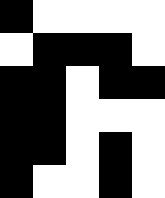[["black", "white", "white", "white", "white"], ["white", "black", "black", "black", "white"], ["black", "black", "white", "black", "black"], ["black", "black", "white", "white", "white"], ["black", "black", "white", "black", "white"], ["black", "white", "white", "black", "white"]]